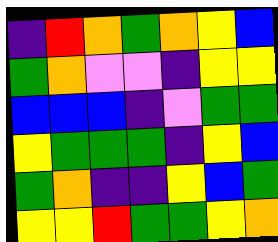[["indigo", "red", "orange", "green", "orange", "yellow", "blue"], ["green", "orange", "violet", "violet", "indigo", "yellow", "yellow"], ["blue", "blue", "blue", "indigo", "violet", "green", "green"], ["yellow", "green", "green", "green", "indigo", "yellow", "blue"], ["green", "orange", "indigo", "indigo", "yellow", "blue", "green"], ["yellow", "yellow", "red", "green", "green", "yellow", "orange"]]